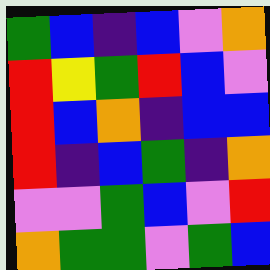[["green", "blue", "indigo", "blue", "violet", "orange"], ["red", "yellow", "green", "red", "blue", "violet"], ["red", "blue", "orange", "indigo", "blue", "blue"], ["red", "indigo", "blue", "green", "indigo", "orange"], ["violet", "violet", "green", "blue", "violet", "red"], ["orange", "green", "green", "violet", "green", "blue"]]